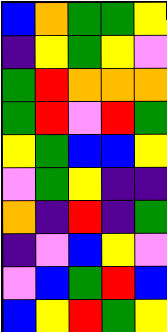[["blue", "orange", "green", "green", "yellow"], ["indigo", "yellow", "green", "yellow", "violet"], ["green", "red", "orange", "orange", "orange"], ["green", "red", "violet", "red", "green"], ["yellow", "green", "blue", "blue", "yellow"], ["violet", "green", "yellow", "indigo", "indigo"], ["orange", "indigo", "red", "indigo", "green"], ["indigo", "violet", "blue", "yellow", "violet"], ["violet", "blue", "green", "red", "blue"], ["blue", "yellow", "red", "green", "yellow"]]